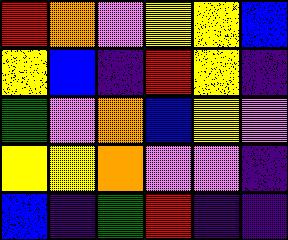[["red", "orange", "violet", "yellow", "yellow", "blue"], ["yellow", "blue", "indigo", "red", "yellow", "indigo"], ["green", "violet", "orange", "blue", "yellow", "violet"], ["yellow", "yellow", "orange", "violet", "violet", "indigo"], ["blue", "indigo", "green", "red", "indigo", "indigo"]]